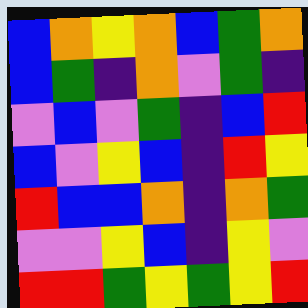[["blue", "orange", "yellow", "orange", "blue", "green", "orange"], ["blue", "green", "indigo", "orange", "violet", "green", "indigo"], ["violet", "blue", "violet", "green", "indigo", "blue", "red"], ["blue", "violet", "yellow", "blue", "indigo", "red", "yellow"], ["red", "blue", "blue", "orange", "indigo", "orange", "green"], ["violet", "violet", "yellow", "blue", "indigo", "yellow", "violet"], ["red", "red", "green", "yellow", "green", "yellow", "red"]]